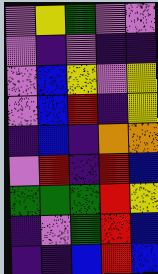[["violet", "yellow", "green", "violet", "violet"], ["violet", "indigo", "violet", "indigo", "indigo"], ["violet", "blue", "yellow", "violet", "yellow"], ["violet", "blue", "red", "indigo", "yellow"], ["indigo", "blue", "indigo", "orange", "orange"], ["violet", "red", "indigo", "red", "blue"], ["green", "green", "green", "red", "yellow"], ["indigo", "violet", "green", "red", "blue"], ["indigo", "indigo", "blue", "red", "blue"]]